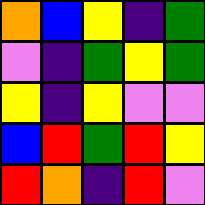[["orange", "blue", "yellow", "indigo", "green"], ["violet", "indigo", "green", "yellow", "green"], ["yellow", "indigo", "yellow", "violet", "violet"], ["blue", "red", "green", "red", "yellow"], ["red", "orange", "indigo", "red", "violet"]]